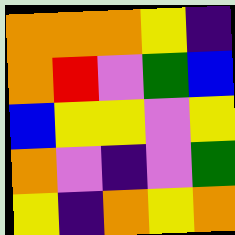[["orange", "orange", "orange", "yellow", "indigo"], ["orange", "red", "violet", "green", "blue"], ["blue", "yellow", "yellow", "violet", "yellow"], ["orange", "violet", "indigo", "violet", "green"], ["yellow", "indigo", "orange", "yellow", "orange"]]